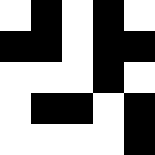[["white", "black", "white", "black", "white"], ["black", "black", "white", "black", "black"], ["white", "white", "white", "black", "white"], ["white", "black", "black", "white", "black"], ["white", "white", "white", "white", "black"]]